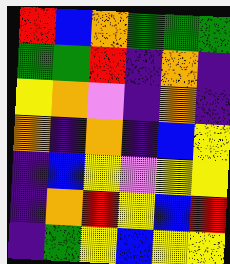[["red", "blue", "orange", "green", "green", "green"], ["green", "green", "red", "indigo", "orange", "indigo"], ["yellow", "orange", "violet", "indigo", "orange", "indigo"], ["orange", "indigo", "orange", "indigo", "blue", "yellow"], ["indigo", "blue", "yellow", "violet", "yellow", "yellow"], ["indigo", "orange", "red", "yellow", "blue", "red"], ["indigo", "green", "yellow", "blue", "yellow", "yellow"]]